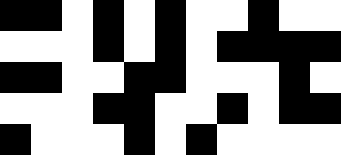[["black", "black", "white", "black", "white", "black", "white", "white", "black", "white", "white"], ["white", "white", "white", "black", "white", "black", "white", "black", "black", "black", "black"], ["black", "black", "white", "white", "black", "black", "white", "white", "white", "black", "white"], ["white", "white", "white", "black", "black", "white", "white", "black", "white", "black", "black"], ["black", "white", "white", "white", "black", "white", "black", "white", "white", "white", "white"]]